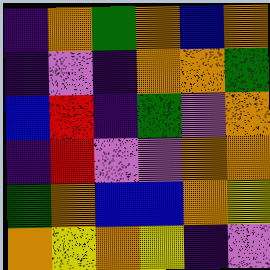[["indigo", "orange", "green", "orange", "blue", "orange"], ["indigo", "violet", "indigo", "orange", "orange", "green"], ["blue", "red", "indigo", "green", "violet", "orange"], ["indigo", "red", "violet", "violet", "orange", "orange"], ["green", "orange", "blue", "blue", "orange", "yellow"], ["orange", "yellow", "orange", "yellow", "indigo", "violet"]]